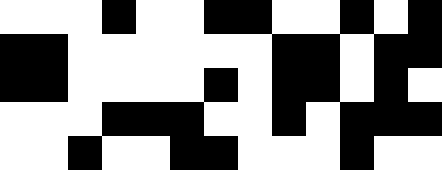[["white", "white", "white", "black", "white", "white", "black", "black", "white", "white", "black", "white", "black"], ["black", "black", "white", "white", "white", "white", "white", "white", "black", "black", "white", "black", "black"], ["black", "black", "white", "white", "white", "white", "black", "white", "black", "black", "white", "black", "white"], ["white", "white", "white", "black", "black", "black", "white", "white", "black", "white", "black", "black", "black"], ["white", "white", "black", "white", "white", "black", "black", "white", "white", "white", "black", "white", "white"]]